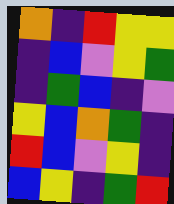[["orange", "indigo", "red", "yellow", "yellow"], ["indigo", "blue", "violet", "yellow", "green"], ["indigo", "green", "blue", "indigo", "violet"], ["yellow", "blue", "orange", "green", "indigo"], ["red", "blue", "violet", "yellow", "indigo"], ["blue", "yellow", "indigo", "green", "red"]]